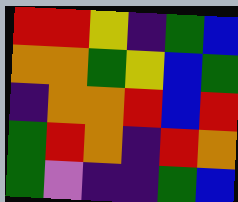[["red", "red", "yellow", "indigo", "green", "blue"], ["orange", "orange", "green", "yellow", "blue", "green"], ["indigo", "orange", "orange", "red", "blue", "red"], ["green", "red", "orange", "indigo", "red", "orange"], ["green", "violet", "indigo", "indigo", "green", "blue"]]